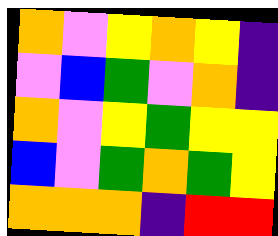[["orange", "violet", "yellow", "orange", "yellow", "indigo"], ["violet", "blue", "green", "violet", "orange", "indigo"], ["orange", "violet", "yellow", "green", "yellow", "yellow"], ["blue", "violet", "green", "orange", "green", "yellow"], ["orange", "orange", "orange", "indigo", "red", "red"]]